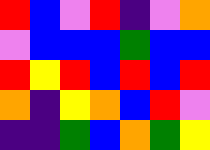[["red", "blue", "violet", "red", "indigo", "violet", "orange"], ["violet", "blue", "blue", "blue", "green", "blue", "blue"], ["red", "yellow", "red", "blue", "red", "blue", "red"], ["orange", "indigo", "yellow", "orange", "blue", "red", "violet"], ["indigo", "indigo", "green", "blue", "orange", "green", "yellow"]]